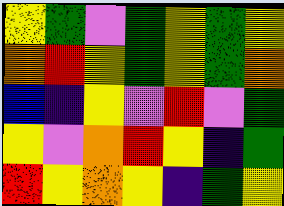[["yellow", "green", "violet", "green", "yellow", "green", "yellow"], ["orange", "red", "yellow", "green", "yellow", "green", "orange"], ["blue", "indigo", "yellow", "violet", "red", "violet", "green"], ["yellow", "violet", "orange", "red", "yellow", "indigo", "green"], ["red", "yellow", "orange", "yellow", "indigo", "green", "yellow"]]